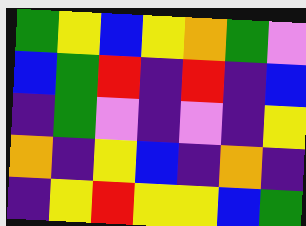[["green", "yellow", "blue", "yellow", "orange", "green", "violet"], ["blue", "green", "red", "indigo", "red", "indigo", "blue"], ["indigo", "green", "violet", "indigo", "violet", "indigo", "yellow"], ["orange", "indigo", "yellow", "blue", "indigo", "orange", "indigo"], ["indigo", "yellow", "red", "yellow", "yellow", "blue", "green"]]